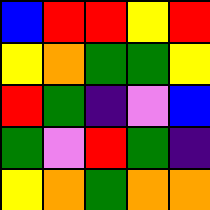[["blue", "red", "red", "yellow", "red"], ["yellow", "orange", "green", "green", "yellow"], ["red", "green", "indigo", "violet", "blue"], ["green", "violet", "red", "green", "indigo"], ["yellow", "orange", "green", "orange", "orange"]]